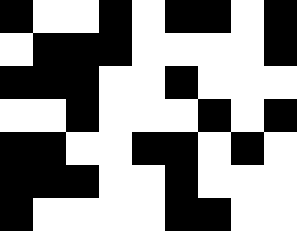[["black", "white", "white", "black", "white", "black", "black", "white", "black"], ["white", "black", "black", "black", "white", "white", "white", "white", "black"], ["black", "black", "black", "white", "white", "black", "white", "white", "white"], ["white", "white", "black", "white", "white", "white", "black", "white", "black"], ["black", "black", "white", "white", "black", "black", "white", "black", "white"], ["black", "black", "black", "white", "white", "black", "white", "white", "white"], ["black", "white", "white", "white", "white", "black", "black", "white", "white"]]